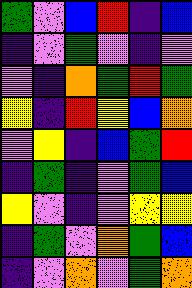[["green", "violet", "blue", "red", "indigo", "blue"], ["indigo", "violet", "green", "violet", "indigo", "violet"], ["violet", "indigo", "orange", "green", "red", "green"], ["yellow", "indigo", "red", "yellow", "blue", "orange"], ["violet", "yellow", "indigo", "blue", "green", "red"], ["indigo", "green", "indigo", "violet", "green", "blue"], ["yellow", "violet", "indigo", "violet", "yellow", "yellow"], ["indigo", "green", "violet", "orange", "green", "blue"], ["indigo", "violet", "orange", "violet", "green", "orange"]]